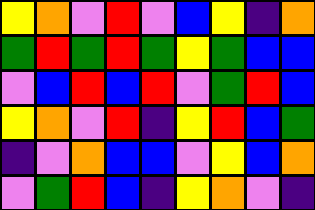[["yellow", "orange", "violet", "red", "violet", "blue", "yellow", "indigo", "orange"], ["green", "red", "green", "red", "green", "yellow", "green", "blue", "blue"], ["violet", "blue", "red", "blue", "red", "violet", "green", "red", "blue"], ["yellow", "orange", "violet", "red", "indigo", "yellow", "red", "blue", "green"], ["indigo", "violet", "orange", "blue", "blue", "violet", "yellow", "blue", "orange"], ["violet", "green", "red", "blue", "indigo", "yellow", "orange", "violet", "indigo"]]